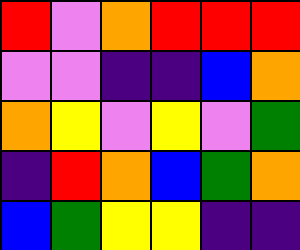[["red", "violet", "orange", "red", "red", "red"], ["violet", "violet", "indigo", "indigo", "blue", "orange"], ["orange", "yellow", "violet", "yellow", "violet", "green"], ["indigo", "red", "orange", "blue", "green", "orange"], ["blue", "green", "yellow", "yellow", "indigo", "indigo"]]